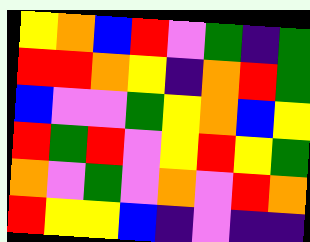[["yellow", "orange", "blue", "red", "violet", "green", "indigo", "green"], ["red", "red", "orange", "yellow", "indigo", "orange", "red", "green"], ["blue", "violet", "violet", "green", "yellow", "orange", "blue", "yellow"], ["red", "green", "red", "violet", "yellow", "red", "yellow", "green"], ["orange", "violet", "green", "violet", "orange", "violet", "red", "orange"], ["red", "yellow", "yellow", "blue", "indigo", "violet", "indigo", "indigo"]]